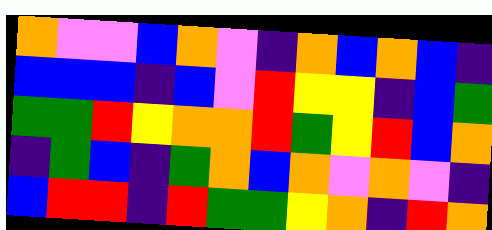[["orange", "violet", "violet", "blue", "orange", "violet", "indigo", "orange", "blue", "orange", "blue", "indigo"], ["blue", "blue", "blue", "indigo", "blue", "violet", "red", "yellow", "yellow", "indigo", "blue", "green"], ["green", "green", "red", "yellow", "orange", "orange", "red", "green", "yellow", "red", "blue", "orange"], ["indigo", "green", "blue", "indigo", "green", "orange", "blue", "orange", "violet", "orange", "violet", "indigo"], ["blue", "red", "red", "indigo", "red", "green", "green", "yellow", "orange", "indigo", "red", "orange"]]